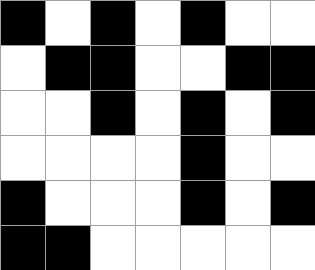[["black", "white", "black", "white", "black", "white", "white"], ["white", "black", "black", "white", "white", "black", "black"], ["white", "white", "black", "white", "black", "white", "black"], ["white", "white", "white", "white", "black", "white", "white"], ["black", "white", "white", "white", "black", "white", "black"], ["black", "black", "white", "white", "white", "white", "white"]]